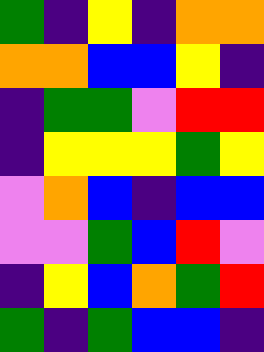[["green", "indigo", "yellow", "indigo", "orange", "orange"], ["orange", "orange", "blue", "blue", "yellow", "indigo"], ["indigo", "green", "green", "violet", "red", "red"], ["indigo", "yellow", "yellow", "yellow", "green", "yellow"], ["violet", "orange", "blue", "indigo", "blue", "blue"], ["violet", "violet", "green", "blue", "red", "violet"], ["indigo", "yellow", "blue", "orange", "green", "red"], ["green", "indigo", "green", "blue", "blue", "indigo"]]